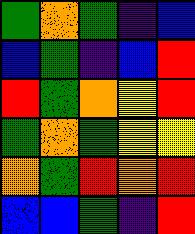[["green", "orange", "green", "indigo", "blue"], ["blue", "green", "indigo", "blue", "red"], ["red", "green", "orange", "yellow", "red"], ["green", "orange", "green", "yellow", "yellow"], ["orange", "green", "red", "orange", "red"], ["blue", "blue", "green", "indigo", "red"]]